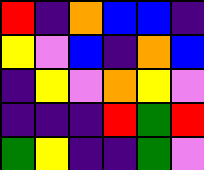[["red", "indigo", "orange", "blue", "blue", "indigo"], ["yellow", "violet", "blue", "indigo", "orange", "blue"], ["indigo", "yellow", "violet", "orange", "yellow", "violet"], ["indigo", "indigo", "indigo", "red", "green", "red"], ["green", "yellow", "indigo", "indigo", "green", "violet"]]